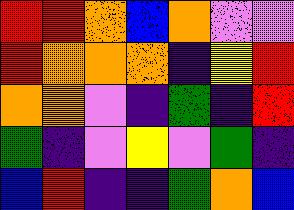[["red", "red", "orange", "blue", "orange", "violet", "violet"], ["red", "orange", "orange", "orange", "indigo", "yellow", "red"], ["orange", "orange", "violet", "indigo", "green", "indigo", "red"], ["green", "indigo", "violet", "yellow", "violet", "green", "indigo"], ["blue", "red", "indigo", "indigo", "green", "orange", "blue"]]